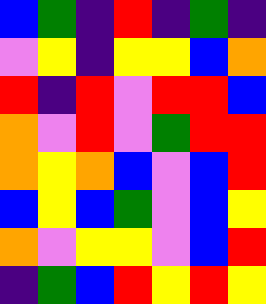[["blue", "green", "indigo", "red", "indigo", "green", "indigo"], ["violet", "yellow", "indigo", "yellow", "yellow", "blue", "orange"], ["red", "indigo", "red", "violet", "red", "red", "blue"], ["orange", "violet", "red", "violet", "green", "red", "red"], ["orange", "yellow", "orange", "blue", "violet", "blue", "red"], ["blue", "yellow", "blue", "green", "violet", "blue", "yellow"], ["orange", "violet", "yellow", "yellow", "violet", "blue", "red"], ["indigo", "green", "blue", "red", "yellow", "red", "yellow"]]